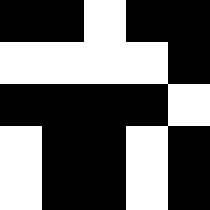[["black", "black", "white", "black", "black"], ["white", "white", "white", "white", "black"], ["black", "black", "black", "black", "white"], ["white", "black", "black", "white", "black"], ["white", "black", "black", "white", "black"]]